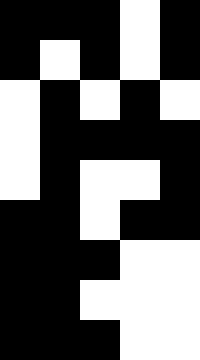[["black", "black", "black", "white", "black"], ["black", "white", "black", "white", "black"], ["white", "black", "white", "black", "white"], ["white", "black", "black", "black", "black"], ["white", "black", "white", "white", "black"], ["black", "black", "white", "black", "black"], ["black", "black", "black", "white", "white"], ["black", "black", "white", "white", "white"], ["black", "black", "black", "white", "white"]]